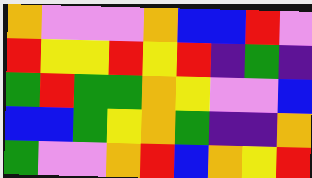[["orange", "violet", "violet", "violet", "orange", "blue", "blue", "red", "violet"], ["red", "yellow", "yellow", "red", "yellow", "red", "indigo", "green", "indigo"], ["green", "red", "green", "green", "orange", "yellow", "violet", "violet", "blue"], ["blue", "blue", "green", "yellow", "orange", "green", "indigo", "indigo", "orange"], ["green", "violet", "violet", "orange", "red", "blue", "orange", "yellow", "red"]]